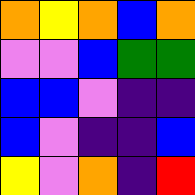[["orange", "yellow", "orange", "blue", "orange"], ["violet", "violet", "blue", "green", "green"], ["blue", "blue", "violet", "indigo", "indigo"], ["blue", "violet", "indigo", "indigo", "blue"], ["yellow", "violet", "orange", "indigo", "red"]]